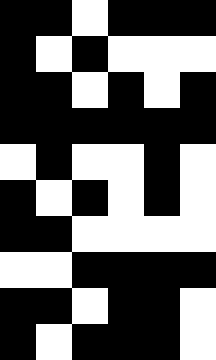[["black", "black", "white", "black", "black", "black"], ["black", "white", "black", "white", "white", "white"], ["black", "black", "white", "black", "white", "black"], ["black", "black", "black", "black", "black", "black"], ["white", "black", "white", "white", "black", "white"], ["black", "white", "black", "white", "black", "white"], ["black", "black", "white", "white", "white", "white"], ["white", "white", "black", "black", "black", "black"], ["black", "black", "white", "black", "black", "white"], ["black", "white", "black", "black", "black", "white"]]